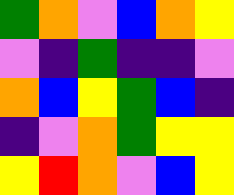[["green", "orange", "violet", "blue", "orange", "yellow"], ["violet", "indigo", "green", "indigo", "indigo", "violet"], ["orange", "blue", "yellow", "green", "blue", "indigo"], ["indigo", "violet", "orange", "green", "yellow", "yellow"], ["yellow", "red", "orange", "violet", "blue", "yellow"]]